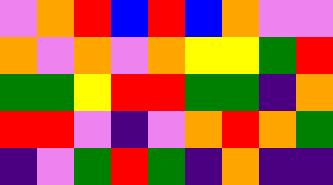[["violet", "orange", "red", "blue", "red", "blue", "orange", "violet", "violet"], ["orange", "violet", "orange", "violet", "orange", "yellow", "yellow", "green", "red"], ["green", "green", "yellow", "red", "red", "green", "green", "indigo", "orange"], ["red", "red", "violet", "indigo", "violet", "orange", "red", "orange", "green"], ["indigo", "violet", "green", "red", "green", "indigo", "orange", "indigo", "indigo"]]